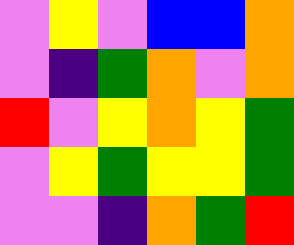[["violet", "yellow", "violet", "blue", "blue", "orange"], ["violet", "indigo", "green", "orange", "violet", "orange"], ["red", "violet", "yellow", "orange", "yellow", "green"], ["violet", "yellow", "green", "yellow", "yellow", "green"], ["violet", "violet", "indigo", "orange", "green", "red"]]